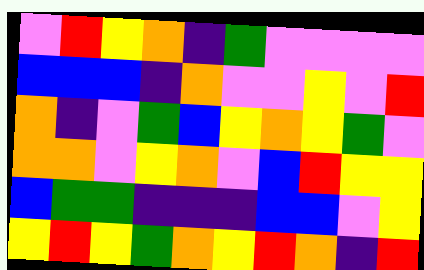[["violet", "red", "yellow", "orange", "indigo", "green", "violet", "violet", "violet", "violet"], ["blue", "blue", "blue", "indigo", "orange", "violet", "violet", "yellow", "violet", "red"], ["orange", "indigo", "violet", "green", "blue", "yellow", "orange", "yellow", "green", "violet"], ["orange", "orange", "violet", "yellow", "orange", "violet", "blue", "red", "yellow", "yellow"], ["blue", "green", "green", "indigo", "indigo", "indigo", "blue", "blue", "violet", "yellow"], ["yellow", "red", "yellow", "green", "orange", "yellow", "red", "orange", "indigo", "red"]]